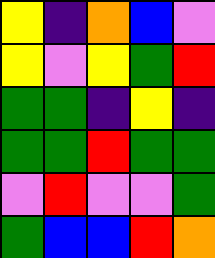[["yellow", "indigo", "orange", "blue", "violet"], ["yellow", "violet", "yellow", "green", "red"], ["green", "green", "indigo", "yellow", "indigo"], ["green", "green", "red", "green", "green"], ["violet", "red", "violet", "violet", "green"], ["green", "blue", "blue", "red", "orange"]]